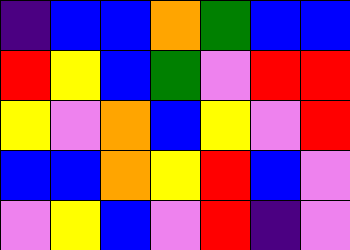[["indigo", "blue", "blue", "orange", "green", "blue", "blue"], ["red", "yellow", "blue", "green", "violet", "red", "red"], ["yellow", "violet", "orange", "blue", "yellow", "violet", "red"], ["blue", "blue", "orange", "yellow", "red", "blue", "violet"], ["violet", "yellow", "blue", "violet", "red", "indigo", "violet"]]